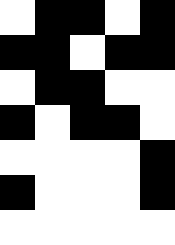[["white", "black", "black", "white", "black"], ["black", "black", "white", "black", "black"], ["white", "black", "black", "white", "white"], ["black", "white", "black", "black", "white"], ["white", "white", "white", "white", "black"], ["black", "white", "white", "white", "black"], ["white", "white", "white", "white", "white"]]